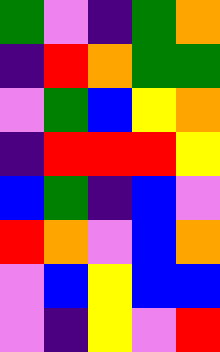[["green", "violet", "indigo", "green", "orange"], ["indigo", "red", "orange", "green", "green"], ["violet", "green", "blue", "yellow", "orange"], ["indigo", "red", "red", "red", "yellow"], ["blue", "green", "indigo", "blue", "violet"], ["red", "orange", "violet", "blue", "orange"], ["violet", "blue", "yellow", "blue", "blue"], ["violet", "indigo", "yellow", "violet", "red"]]